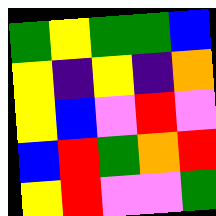[["green", "yellow", "green", "green", "blue"], ["yellow", "indigo", "yellow", "indigo", "orange"], ["yellow", "blue", "violet", "red", "violet"], ["blue", "red", "green", "orange", "red"], ["yellow", "red", "violet", "violet", "green"]]